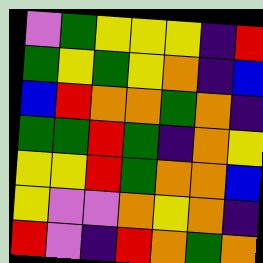[["violet", "green", "yellow", "yellow", "yellow", "indigo", "red"], ["green", "yellow", "green", "yellow", "orange", "indigo", "blue"], ["blue", "red", "orange", "orange", "green", "orange", "indigo"], ["green", "green", "red", "green", "indigo", "orange", "yellow"], ["yellow", "yellow", "red", "green", "orange", "orange", "blue"], ["yellow", "violet", "violet", "orange", "yellow", "orange", "indigo"], ["red", "violet", "indigo", "red", "orange", "green", "orange"]]